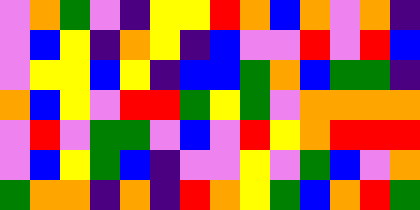[["violet", "orange", "green", "violet", "indigo", "yellow", "yellow", "red", "orange", "blue", "orange", "violet", "orange", "indigo"], ["violet", "blue", "yellow", "indigo", "orange", "yellow", "indigo", "blue", "violet", "violet", "red", "violet", "red", "blue"], ["violet", "yellow", "yellow", "blue", "yellow", "indigo", "blue", "blue", "green", "orange", "blue", "green", "green", "indigo"], ["orange", "blue", "yellow", "violet", "red", "red", "green", "yellow", "green", "violet", "orange", "orange", "orange", "orange"], ["violet", "red", "violet", "green", "green", "violet", "blue", "violet", "red", "yellow", "orange", "red", "red", "red"], ["violet", "blue", "yellow", "green", "blue", "indigo", "violet", "violet", "yellow", "violet", "green", "blue", "violet", "orange"], ["green", "orange", "orange", "indigo", "orange", "indigo", "red", "orange", "yellow", "green", "blue", "orange", "red", "green"]]